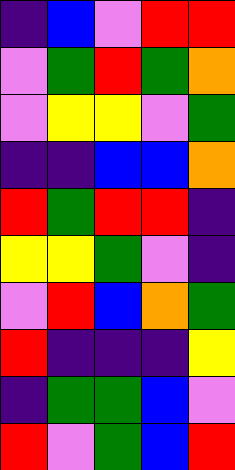[["indigo", "blue", "violet", "red", "red"], ["violet", "green", "red", "green", "orange"], ["violet", "yellow", "yellow", "violet", "green"], ["indigo", "indigo", "blue", "blue", "orange"], ["red", "green", "red", "red", "indigo"], ["yellow", "yellow", "green", "violet", "indigo"], ["violet", "red", "blue", "orange", "green"], ["red", "indigo", "indigo", "indigo", "yellow"], ["indigo", "green", "green", "blue", "violet"], ["red", "violet", "green", "blue", "red"]]